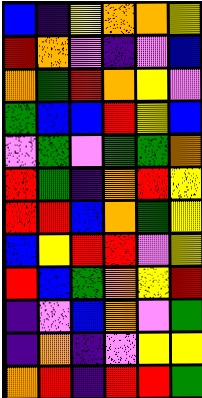[["blue", "indigo", "yellow", "orange", "orange", "yellow"], ["red", "orange", "violet", "indigo", "violet", "blue"], ["orange", "green", "red", "orange", "yellow", "violet"], ["green", "blue", "blue", "red", "yellow", "blue"], ["violet", "green", "violet", "green", "green", "orange"], ["red", "green", "indigo", "orange", "red", "yellow"], ["red", "red", "blue", "orange", "green", "yellow"], ["blue", "yellow", "red", "red", "violet", "yellow"], ["red", "blue", "green", "orange", "yellow", "red"], ["indigo", "violet", "blue", "orange", "violet", "green"], ["indigo", "orange", "indigo", "violet", "yellow", "yellow"], ["orange", "red", "indigo", "red", "red", "green"]]